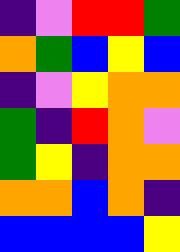[["indigo", "violet", "red", "red", "green"], ["orange", "green", "blue", "yellow", "blue"], ["indigo", "violet", "yellow", "orange", "orange"], ["green", "indigo", "red", "orange", "violet"], ["green", "yellow", "indigo", "orange", "orange"], ["orange", "orange", "blue", "orange", "indigo"], ["blue", "blue", "blue", "blue", "yellow"]]